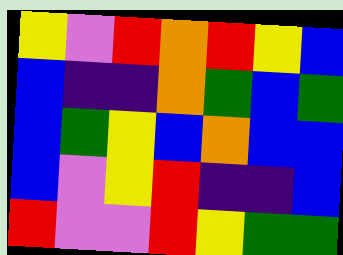[["yellow", "violet", "red", "orange", "red", "yellow", "blue"], ["blue", "indigo", "indigo", "orange", "green", "blue", "green"], ["blue", "green", "yellow", "blue", "orange", "blue", "blue"], ["blue", "violet", "yellow", "red", "indigo", "indigo", "blue"], ["red", "violet", "violet", "red", "yellow", "green", "green"]]